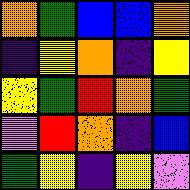[["orange", "green", "blue", "blue", "orange"], ["indigo", "yellow", "orange", "indigo", "yellow"], ["yellow", "green", "red", "orange", "green"], ["violet", "red", "orange", "indigo", "blue"], ["green", "yellow", "indigo", "yellow", "violet"]]